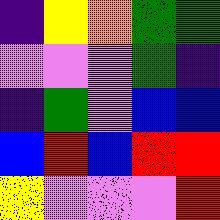[["indigo", "yellow", "orange", "green", "green"], ["violet", "violet", "violet", "green", "indigo"], ["indigo", "green", "violet", "blue", "blue"], ["blue", "red", "blue", "red", "red"], ["yellow", "violet", "violet", "violet", "red"]]